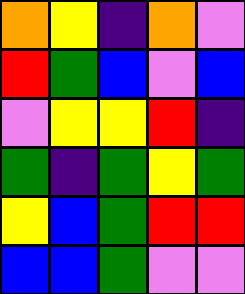[["orange", "yellow", "indigo", "orange", "violet"], ["red", "green", "blue", "violet", "blue"], ["violet", "yellow", "yellow", "red", "indigo"], ["green", "indigo", "green", "yellow", "green"], ["yellow", "blue", "green", "red", "red"], ["blue", "blue", "green", "violet", "violet"]]